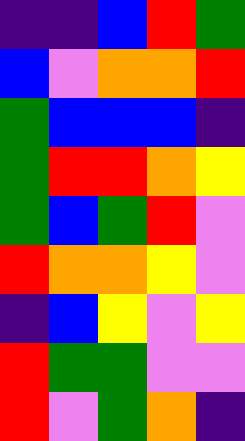[["indigo", "indigo", "blue", "red", "green"], ["blue", "violet", "orange", "orange", "red"], ["green", "blue", "blue", "blue", "indigo"], ["green", "red", "red", "orange", "yellow"], ["green", "blue", "green", "red", "violet"], ["red", "orange", "orange", "yellow", "violet"], ["indigo", "blue", "yellow", "violet", "yellow"], ["red", "green", "green", "violet", "violet"], ["red", "violet", "green", "orange", "indigo"]]